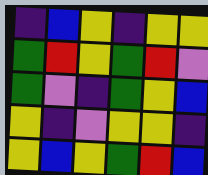[["indigo", "blue", "yellow", "indigo", "yellow", "yellow"], ["green", "red", "yellow", "green", "red", "violet"], ["green", "violet", "indigo", "green", "yellow", "blue"], ["yellow", "indigo", "violet", "yellow", "yellow", "indigo"], ["yellow", "blue", "yellow", "green", "red", "blue"]]